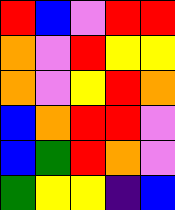[["red", "blue", "violet", "red", "red"], ["orange", "violet", "red", "yellow", "yellow"], ["orange", "violet", "yellow", "red", "orange"], ["blue", "orange", "red", "red", "violet"], ["blue", "green", "red", "orange", "violet"], ["green", "yellow", "yellow", "indigo", "blue"]]